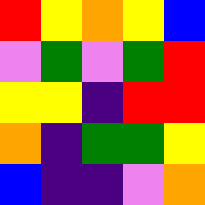[["red", "yellow", "orange", "yellow", "blue"], ["violet", "green", "violet", "green", "red"], ["yellow", "yellow", "indigo", "red", "red"], ["orange", "indigo", "green", "green", "yellow"], ["blue", "indigo", "indigo", "violet", "orange"]]